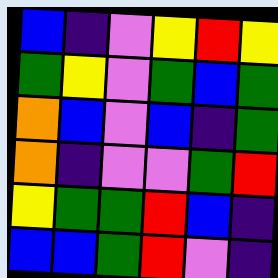[["blue", "indigo", "violet", "yellow", "red", "yellow"], ["green", "yellow", "violet", "green", "blue", "green"], ["orange", "blue", "violet", "blue", "indigo", "green"], ["orange", "indigo", "violet", "violet", "green", "red"], ["yellow", "green", "green", "red", "blue", "indigo"], ["blue", "blue", "green", "red", "violet", "indigo"]]